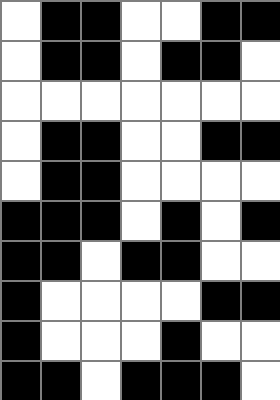[["white", "black", "black", "white", "white", "black", "black"], ["white", "black", "black", "white", "black", "black", "white"], ["white", "white", "white", "white", "white", "white", "white"], ["white", "black", "black", "white", "white", "black", "black"], ["white", "black", "black", "white", "white", "white", "white"], ["black", "black", "black", "white", "black", "white", "black"], ["black", "black", "white", "black", "black", "white", "white"], ["black", "white", "white", "white", "white", "black", "black"], ["black", "white", "white", "white", "black", "white", "white"], ["black", "black", "white", "black", "black", "black", "white"]]